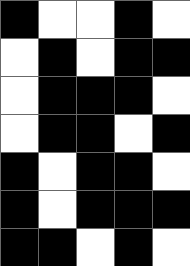[["black", "white", "white", "black", "white"], ["white", "black", "white", "black", "black"], ["white", "black", "black", "black", "white"], ["white", "black", "black", "white", "black"], ["black", "white", "black", "black", "white"], ["black", "white", "black", "black", "black"], ["black", "black", "white", "black", "white"]]